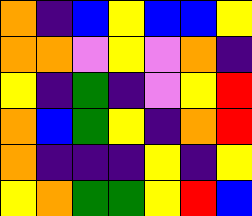[["orange", "indigo", "blue", "yellow", "blue", "blue", "yellow"], ["orange", "orange", "violet", "yellow", "violet", "orange", "indigo"], ["yellow", "indigo", "green", "indigo", "violet", "yellow", "red"], ["orange", "blue", "green", "yellow", "indigo", "orange", "red"], ["orange", "indigo", "indigo", "indigo", "yellow", "indigo", "yellow"], ["yellow", "orange", "green", "green", "yellow", "red", "blue"]]